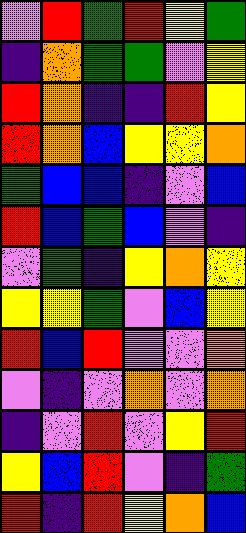[["violet", "red", "green", "red", "yellow", "green"], ["indigo", "orange", "green", "green", "violet", "yellow"], ["red", "orange", "indigo", "indigo", "red", "yellow"], ["red", "orange", "blue", "yellow", "yellow", "orange"], ["green", "blue", "blue", "indigo", "violet", "blue"], ["red", "blue", "green", "blue", "violet", "indigo"], ["violet", "green", "indigo", "yellow", "orange", "yellow"], ["yellow", "yellow", "green", "violet", "blue", "yellow"], ["red", "blue", "red", "violet", "violet", "orange"], ["violet", "indigo", "violet", "orange", "violet", "orange"], ["indigo", "violet", "red", "violet", "yellow", "red"], ["yellow", "blue", "red", "violet", "indigo", "green"], ["red", "indigo", "red", "yellow", "orange", "blue"]]